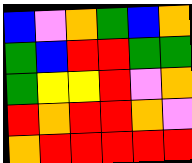[["blue", "violet", "orange", "green", "blue", "orange"], ["green", "blue", "red", "red", "green", "green"], ["green", "yellow", "yellow", "red", "violet", "orange"], ["red", "orange", "red", "red", "orange", "violet"], ["orange", "red", "red", "red", "red", "red"]]